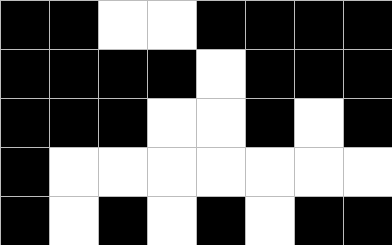[["black", "black", "white", "white", "black", "black", "black", "black"], ["black", "black", "black", "black", "white", "black", "black", "black"], ["black", "black", "black", "white", "white", "black", "white", "black"], ["black", "white", "white", "white", "white", "white", "white", "white"], ["black", "white", "black", "white", "black", "white", "black", "black"]]